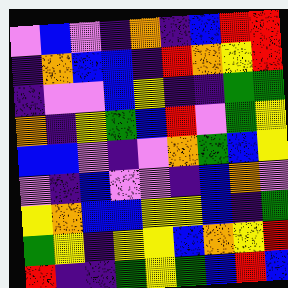[["violet", "blue", "violet", "indigo", "orange", "indigo", "blue", "red", "red"], ["indigo", "orange", "blue", "blue", "indigo", "red", "orange", "yellow", "red"], ["indigo", "violet", "violet", "blue", "yellow", "indigo", "indigo", "green", "green"], ["orange", "indigo", "yellow", "green", "blue", "red", "violet", "green", "yellow"], ["blue", "blue", "violet", "indigo", "violet", "orange", "green", "blue", "yellow"], ["violet", "indigo", "blue", "violet", "violet", "indigo", "blue", "orange", "violet"], ["yellow", "orange", "blue", "blue", "yellow", "yellow", "blue", "indigo", "green"], ["green", "yellow", "indigo", "yellow", "yellow", "blue", "orange", "yellow", "red"], ["red", "indigo", "indigo", "green", "yellow", "green", "blue", "red", "blue"]]